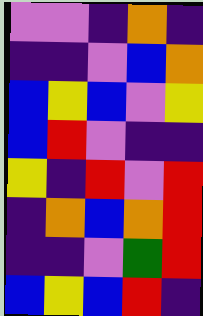[["violet", "violet", "indigo", "orange", "indigo"], ["indigo", "indigo", "violet", "blue", "orange"], ["blue", "yellow", "blue", "violet", "yellow"], ["blue", "red", "violet", "indigo", "indigo"], ["yellow", "indigo", "red", "violet", "red"], ["indigo", "orange", "blue", "orange", "red"], ["indigo", "indigo", "violet", "green", "red"], ["blue", "yellow", "blue", "red", "indigo"]]